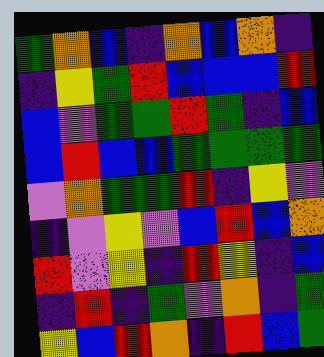[["green", "orange", "blue", "indigo", "orange", "blue", "orange", "indigo"], ["indigo", "yellow", "green", "red", "blue", "blue", "blue", "red"], ["blue", "violet", "green", "green", "red", "green", "indigo", "blue"], ["blue", "red", "blue", "blue", "green", "green", "green", "green"], ["violet", "orange", "green", "green", "red", "indigo", "yellow", "violet"], ["indigo", "violet", "yellow", "violet", "blue", "red", "blue", "orange"], ["red", "violet", "yellow", "indigo", "red", "yellow", "indigo", "blue"], ["indigo", "red", "indigo", "green", "violet", "orange", "indigo", "green"], ["yellow", "blue", "red", "orange", "indigo", "red", "blue", "green"]]